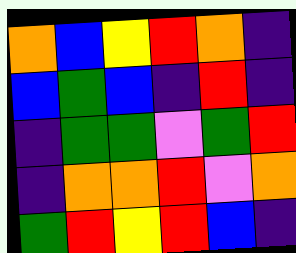[["orange", "blue", "yellow", "red", "orange", "indigo"], ["blue", "green", "blue", "indigo", "red", "indigo"], ["indigo", "green", "green", "violet", "green", "red"], ["indigo", "orange", "orange", "red", "violet", "orange"], ["green", "red", "yellow", "red", "blue", "indigo"]]